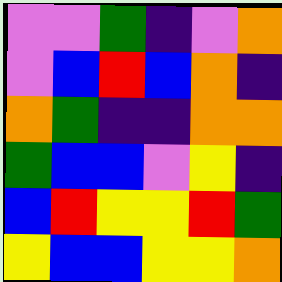[["violet", "violet", "green", "indigo", "violet", "orange"], ["violet", "blue", "red", "blue", "orange", "indigo"], ["orange", "green", "indigo", "indigo", "orange", "orange"], ["green", "blue", "blue", "violet", "yellow", "indigo"], ["blue", "red", "yellow", "yellow", "red", "green"], ["yellow", "blue", "blue", "yellow", "yellow", "orange"]]